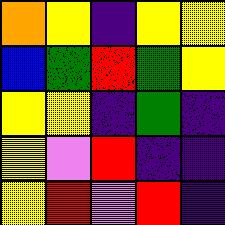[["orange", "yellow", "indigo", "yellow", "yellow"], ["blue", "green", "red", "green", "yellow"], ["yellow", "yellow", "indigo", "green", "indigo"], ["yellow", "violet", "red", "indigo", "indigo"], ["yellow", "red", "violet", "red", "indigo"]]